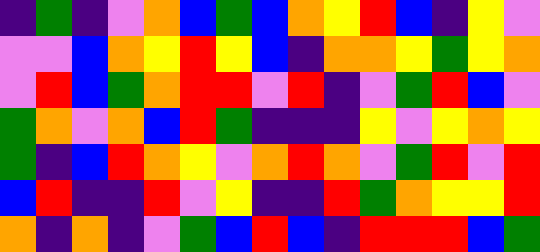[["indigo", "green", "indigo", "violet", "orange", "blue", "green", "blue", "orange", "yellow", "red", "blue", "indigo", "yellow", "violet"], ["violet", "violet", "blue", "orange", "yellow", "red", "yellow", "blue", "indigo", "orange", "orange", "yellow", "green", "yellow", "orange"], ["violet", "red", "blue", "green", "orange", "red", "red", "violet", "red", "indigo", "violet", "green", "red", "blue", "violet"], ["green", "orange", "violet", "orange", "blue", "red", "green", "indigo", "indigo", "indigo", "yellow", "violet", "yellow", "orange", "yellow"], ["green", "indigo", "blue", "red", "orange", "yellow", "violet", "orange", "red", "orange", "violet", "green", "red", "violet", "red"], ["blue", "red", "indigo", "indigo", "red", "violet", "yellow", "indigo", "indigo", "red", "green", "orange", "yellow", "yellow", "red"], ["orange", "indigo", "orange", "indigo", "violet", "green", "blue", "red", "blue", "indigo", "red", "red", "red", "blue", "green"]]